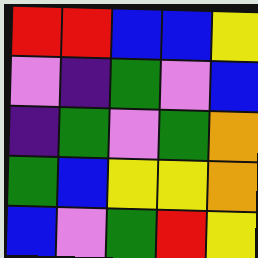[["red", "red", "blue", "blue", "yellow"], ["violet", "indigo", "green", "violet", "blue"], ["indigo", "green", "violet", "green", "orange"], ["green", "blue", "yellow", "yellow", "orange"], ["blue", "violet", "green", "red", "yellow"]]